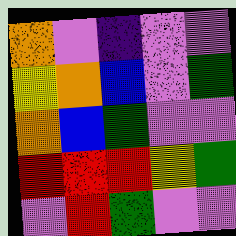[["orange", "violet", "indigo", "violet", "violet"], ["yellow", "orange", "blue", "violet", "green"], ["orange", "blue", "green", "violet", "violet"], ["red", "red", "red", "yellow", "green"], ["violet", "red", "green", "violet", "violet"]]